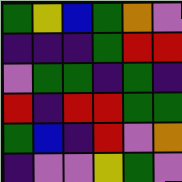[["green", "yellow", "blue", "green", "orange", "violet"], ["indigo", "indigo", "indigo", "green", "red", "red"], ["violet", "green", "green", "indigo", "green", "indigo"], ["red", "indigo", "red", "red", "green", "green"], ["green", "blue", "indigo", "red", "violet", "orange"], ["indigo", "violet", "violet", "yellow", "green", "violet"]]